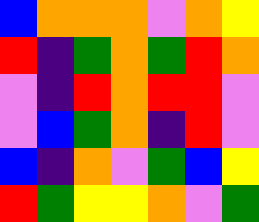[["blue", "orange", "orange", "orange", "violet", "orange", "yellow"], ["red", "indigo", "green", "orange", "green", "red", "orange"], ["violet", "indigo", "red", "orange", "red", "red", "violet"], ["violet", "blue", "green", "orange", "indigo", "red", "violet"], ["blue", "indigo", "orange", "violet", "green", "blue", "yellow"], ["red", "green", "yellow", "yellow", "orange", "violet", "green"]]